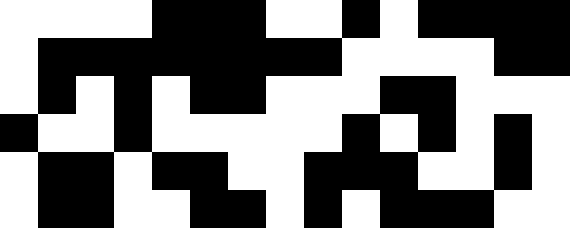[["white", "white", "white", "white", "black", "black", "black", "white", "white", "black", "white", "black", "black", "black", "black"], ["white", "black", "black", "black", "black", "black", "black", "black", "black", "white", "white", "white", "white", "black", "black"], ["white", "black", "white", "black", "white", "black", "black", "white", "white", "white", "black", "black", "white", "white", "white"], ["black", "white", "white", "black", "white", "white", "white", "white", "white", "black", "white", "black", "white", "black", "white"], ["white", "black", "black", "white", "black", "black", "white", "white", "black", "black", "black", "white", "white", "black", "white"], ["white", "black", "black", "white", "white", "black", "black", "white", "black", "white", "black", "black", "black", "white", "white"]]